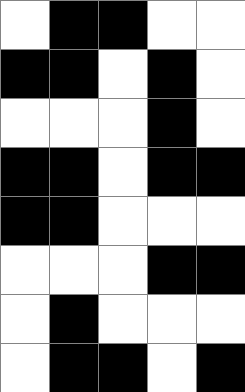[["white", "black", "black", "white", "white"], ["black", "black", "white", "black", "white"], ["white", "white", "white", "black", "white"], ["black", "black", "white", "black", "black"], ["black", "black", "white", "white", "white"], ["white", "white", "white", "black", "black"], ["white", "black", "white", "white", "white"], ["white", "black", "black", "white", "black"]]